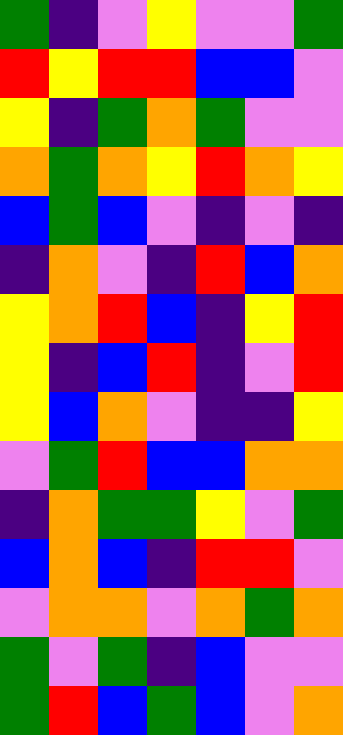[["green", "indigo", "violet", "yellow", "violet", "violet", "green"], ["red", "yellow", "red", "red", "blue", "blue", "violet"], ["yellow", "indigo", "green", "orange", "green", "violet", "violet"], ["orange", "green", "orange", "yellow", "red", "orange", "yellow"], ["blue", "green", "blue", "violet", "indigo", "violet", "indigo"], ["indigo", "orange", "violet", "indigo", "red", "blue", "orange"], ["yellow", "orange", "red", "blue", "indigo", "yellow", "red"], ["yellow", "indigo", "blue", "red", "indigo", "violet", "red"], ["yellow", "blue", "orange", "violet", "indigo", "indigo", "yellow"], ["violet", "green", "red", "blue", "blue", "orange", "orange"], ["indigo", "orange", "green", "green", "yellow", "violet", "green"], ["blue", "orange", "blue", "indigo", "red", "red", "violet"], ["violet", "orange", "orange", "violet", "orange", "green", "orange"], ["green", "violet", "green", "indigo", "blue", "violet", "violet"], ["green", "red", "blue", "green", "blue", "violet", "orange"]]